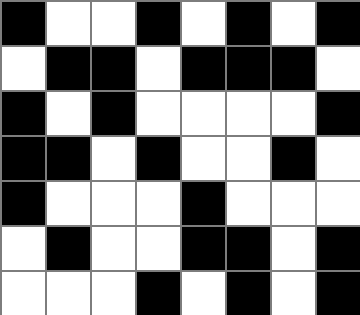[["black", "white", "white", "black", "white", "black", "white", "black"], ["white", "black", "black", "white", "black", "black", "black", "white"], ["black", "white", "black", "white", "white", "white", "white", "black"], ["black", "black", "white", "black", "white", "white", "black", "white"], ["black", "white", "white", "white", "black", "white", "white", "white"], ["white", "black", "white", "white", "black", "black", "white", "black"], ["white", "white", "white", "black", "white", "black", "white", "black"]]